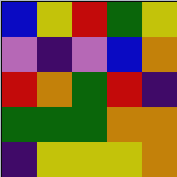[["blue", "yellow", "red", "green", "yellow"], ["violet", "indigo", "violet", "blue", "orange"], ["red", "orange", "green", "red", "indigo"], ["green", "green", "green", "orange", "orange"], ["indigo", "yellow", "yellow", "yellow", "orange"]]